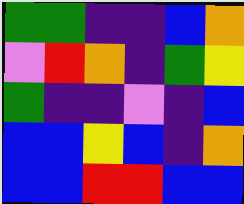[["green", "green", "indigo", "indigo", "blue", "orange"], ["violet", "red", "orange", "indigo", "green", "yellow"], ["green", "indigo", "indigo", "violet", "indigo", "blue"], ["blue", "blue", "yellow", "blue", "indigo", "orange"], ["blue", "blue", "red", "red", "blue", "blue"]]